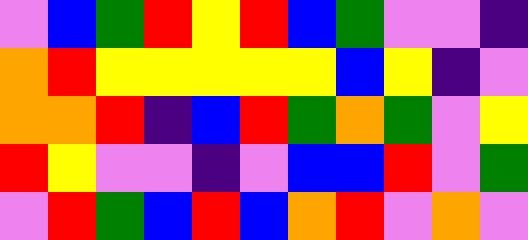[["violet", "blue", "green", "red", "yellow", "red", "blue", "green", "violet", "violet", "indigo"], ["orange", "red", "yellow", "yellow", "yellow", "yellow", "yellow", "blue", "yellow", "indigo", "violet"], ["orange", "orange", "red", "indigo", "blue", "red", "green", "orange", "green", "violet", "yellow"], ["red", "yellow", "violet", "violet", "indigo", "violet", "blue", "blue", "red", "violet", "green"], ["violet", "red", "green", "blue", "red", "blue", "orange", "red", "violet", "orange", "violet"]]